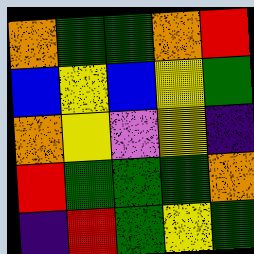[["orange", "green", "green", "orange", "red"], ["blue", "yellow", "blue", "yellow", "green"], ["orange", "yellow", "violet", "yellow", "indigo"], ["red", "green", "green", "green", "orange"], ["indigo", "red", "green", "yellow", "green"]]